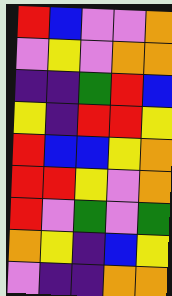[["red", "blue", "violet", "violet", "orange"], ["violet", "yellow", "violet", "orange", "orange"], ["indigo", "indigo", "green", "red", "blue"], ["yellow", "indigo", "red", "red", "yellow"], ["red", "blue", "blue", "yellow", "orange"], ["red", "red", "yellow", "violet", "orange"], ["red", "violet", "green", "violet", "green"], ["orange", "yellow", "indigo", "blue", "yellow"], ["violet", "indigo", "indigo", "orange", "orange"]]